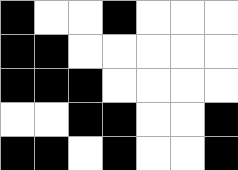[["black", "white", "white", "black", "white", "white", "white"], ["black", "black", "white", "white", "white", "white", "white"], ["black", "black", "black", "white", "white", "white", "white"], ["white", "white", "black", "black", "white", "white", "black"], ["black", "black", "white", "black", "white", "white", "black"]]